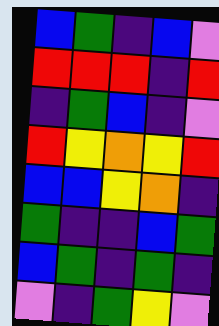[["blue", "green", "indigo", "blue", "violet"], ["red", "red", "red", "indigo", "red"], ["indigo", "green", "blue", "indigo", "violet"], ["red", "yellow", "orange", "yellow", "red"], ["blue", "blue", "yellow", "orange", "indigo"], ["green", "indigo", "indigo", "blue", "green"], ["blue", "green", "indigo", "green", "indigo"], ["violet", "indigo", "green", "yellow", "violet"]]